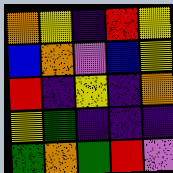[["orange", "yellow", "indigo", "red", "yellow"], ["blue", "orange", "violet", "blue", "yellow"], ["red", "indigo", "yellow", "indigo", "orange"], ["yellow", "green", "indigo", "indigo", "indigo"], ["green", "orange", "green", "red", "violet"]]